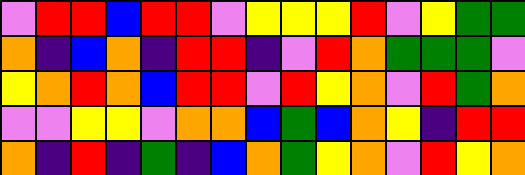[["violet", "red", "red", "blue", "red", "red", "violet", "yellow", "yellow", "yellow", "red", "violet", "yellow", "green", "green"], ["orange", "indigo", "blue", "orange", "indigo", "red", "red", "indigo", "violet", "red", "orange", "green", "green", "green", "violet"], ["yellow", "orange", "red", "orange", "blue", "red", "red", "violet", "red", "yellow", "orange", "violet", "red", "green", "orange"], ["violet", "violet", "yellow", "yellow", "violet", "orange", "orange", "blue", "green", "blue", "orange", "yellow", "indigo", "red", "red"], ["orange", "indigo", "red", "indigo", "green", "indigo", "blue", "orange", "green", "yellow", "orange", "violet", "red", "yellow", "orange"]]